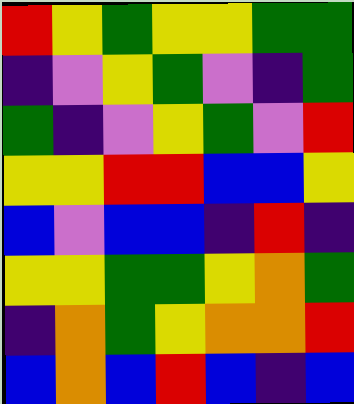[["red", "yellow", "green", "yellow", "yellow", "green", "green"], ["indigo", "violet", "yellow", "green", "violet", "indigo", "green"], ["green", "indigo", "violet", "yellow", "green", "violet", "red"], ["yellow", "yellow", "red", "red", "blue", "blue", "yellow"], ["blue", "violet", "blue", "blue", "indigo", "red", "indigo"], ["yellow", "yellow", "green", "green", "yellow", "orange", "green"], ["indigo", "orange", "green", "yellow", "orange", "orange", "red"], ["blue", "orange", "blue", "red", "blue", "indigo", "blue"]]